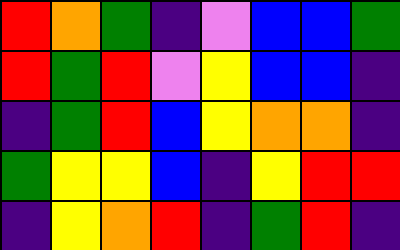[["red", "orange", "green", "indigo", "violet", "blue", "blue", "green"], ["red", "green", "red", "violet", "yellow", "blue", "blue", "indigo"], ["indigo", "green", "red", "blue", "yellow", "orange", "orange", "indigo"], ["green", "yellow", "yellow", "blue", "indigo", "yellow", "red", "red"], ["indigo", "yellow", "orange", "red", "indigo", "green", "red", "indigo"]]